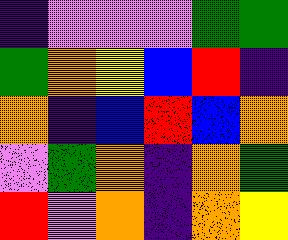[["indigo", "violet", "violet", "violet", "green", "green"], ["green", "orange", "yellow", "blue", "red", "indigo"], ["orange", "indigo", "blue", "red", "blue", "orange"], ["violet", "green", "orange", "indigo", "orange", "green"], ["red", "violet", "orange", "indigo", "orange", "yellow"]]